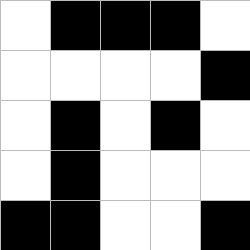[["white", "black", "black", "black", "white"], ["white", "white", "white", "white", "black"], ["white", "black", "white", "black", "white"], ["white", "black", "white", "white", "white"], ["black", "black", "white", "white", "black"]]